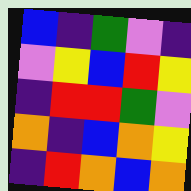[["blue", "indigo", "green", "violet", "indigo"], ["violet", "yellow", "blue", "red", "yellow"], ["indigo", "red", "red", "green", "violet"], ["orange", "indigo", "blue", "orange", "yellow"], ["indigo", "red", "orange", "blue", "orange"]]